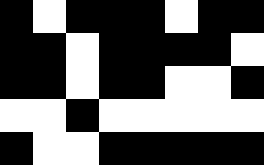[["black", "white", "black", "black", "black", "white", "black", "black"], ["black", "black", "white", "black", "black", "black", "black", "white"], ["black", "black", "white", "black", "black", "white", "white", "black"], ["white", "white", "black", "white", "white", "white", "white", "white"], ["black", "white", "white", "black", "black", "black", "black", "black"]]